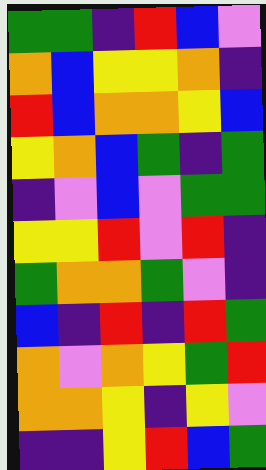[["green", "green", "indigo", "red", "blue", "violet"], ["orange", "blue", "yellow", "yellow", "orange", "indigo"], ["red", "blue", "orange", "orange", "yellow", "blue"], ["yellow", "orange", "blue", "green", "indigo", "green"], ["indigo", "violet", "blue", "violet", "green", "green"], ["yellow", "yellow", "red", "violet", "red", "indigo"], ["green", "orange", "orange", "green", "violet", "indigo"], ["blue", "indigo", "red", "indigo", "red", "green"], ["orange", "violet", "orange", "yellow", "green", "red"], ["orange", "orange", "yellow", "indigo", "yellow", "violet"], ["indigo", "indigo", "yellow", "red", "blue", "green"]]